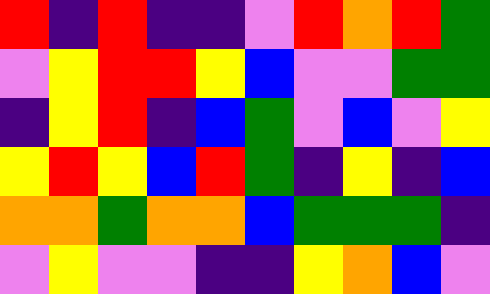[["red", "indigo", "red", "indigo", "indigo", "violet", "red", "orange", "red", "green"], ["violet", "yellow", "red", "red", "yellow", "blue", "violet", "violet", "green", "green"], ["indigo", "yellow", "red", "indigo", "blue", "green", "violet", "blue", "violet", "yellow"], ["yellow", "red", "yellow", "blue", "red", "green", "indigo", "yellow", "indigo", "blue"], ["orange", "orange", "green", "orange", "orange", "blue", "green", "green", "green", "indigo"], ["violet", "yellow", "violet", "violet", "indigo", "indigo", "yellow", "orange", "blue", "violet"]]